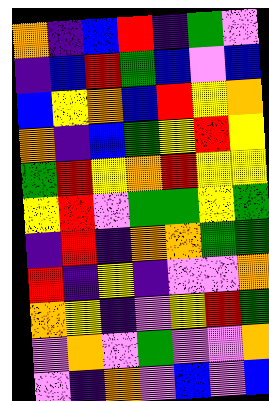[["orange", "indigo", "blue", "red", "indigo", "green", "violet"], ["indigo", "blue", "red", "green", "blue", "violet", "blue"], ["blue", "yellow", "orange", "blue", "red", "yellow", "orange"], ["orange", "indigo", "blue", "green", "yellow", "red", "yellow"], ["green", "red", "yellow", "orange", "red", "yellow", "yellow"], ["yellow", "red", "violet", "green", "green", "yellow", "green"], ["indigo", "red", "indigo", "orange", "orange", "green", "green"], ["red", "indigo", "yellow", "indigo", "violet", "violet", "orange"], ["orange", "yellow", "indigo", "violet", "yellow", "red", "green"], ["violet", "orange", "violet", "green", "violet", "violet", "orange"], ["violet", "indigo", "orange", "violet", "blue", "violet", "blue"]]